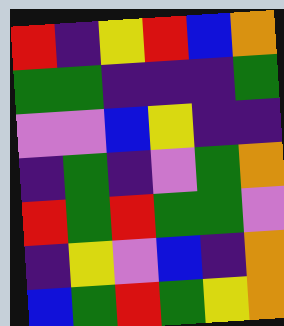[["red", "indigo", "yellow", "red", "blue", "orange"], ["green", "green", "indigo", "indigo", "indigo", "green"], ["violet", "violet", "blue", "yellow", "indigo", "indigo"], ["indigo", "green", "indigo", "violet", "green", "orange"], ["red", "green", "red", "green", "green", "violet"], ["indigo", "yellow", "violet", "blue", "indigo", "orange"], ["blue", "green", "red", "green", "yellow", "orange"]]